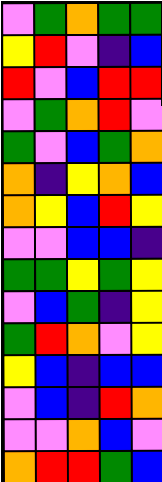[["violet", "green", "orange", "green", "green"], ["yellow", "red", "violet", "indigo", "blue"], ["red", "violet", "blue", "red", "red"], ["violet", "green", "orange", "red", "violet"], ["green", "violet", "blue", "green", "orange"], ["orange", "indigo", "yellow", "orange", "blue"], ["orange", "yellow", "blue", "red", "yellow"], ["violet", "violet", "blue", "blue", "indigo"], ["green", "green", "yellow", "green", "yellow"], ["violet", "blue", "green", "indigo", "yellow"], ["green", "red", "orange", "violet", "yellow"], ["yellow", "blue", "indigo", "blue", "blue"], ["violet", "blue", "indigo", "red", "orange"], ["violet", "violet", "orange", "blue", "violet"], ["orange", "red", "red", "green", "blue"]]